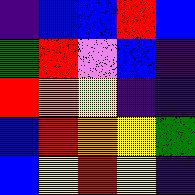[["indigo", "blue", "blue", "red", "blue"], ["green", "red", "violet", "blue", "indigo"], ["red", "orange", "yellow", "indigo", "indigo"], ["blue", "red", "orange", "yellow", "green"], ["blue", "yellow", "red", "yellow", "indigo"]]